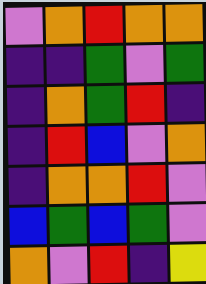[["violet", "orange", "red", "orange", "orange"], ["indigo", "indigo", "green", "violet", "green"], ["indigo", "orange", "green", "red", "indigo"], ["indigo", "red", "blue", "violet", "orange"], ["indigo", "orange", "orange", "red", "violet"], ["blue", "green", "blue", "green", "violet"], ["orange", "violet", "red", "indigo", "yellow"]]